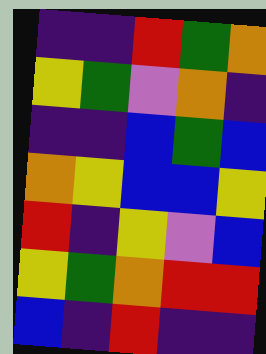[["indigo", "indigo", "red", "green", "orange"], ["yellow", "green", "violet", "orange", "indigo"], ["indigo", "indigo", "blue", "green", "blue"], ["orange", "yellow", "blue", "blue", "yellow"], ["red", "indigo", "yellow", "violet", "blue"], ["yellow", "green", "orange", "red", "red"], ["blue", "indigo", "red", "indigo", "indigo"]]